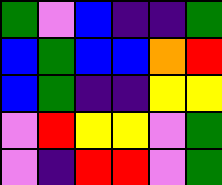[["green", "violet", "blue", "indigo", "indigo", "green"], ["blue", "green", "blue", "blue", "orange", "red"], ["blue", "green", "indigo", "indigo", "yellow", "yellow"], ["violet", "red", "yellow", "yellow", "violet", "green"], ["violet", "indigo", "red", "red", "violet", "green"]]